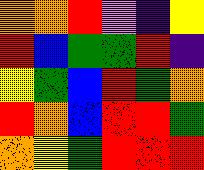[["orange", "orange", "red", "violet", "indigo", "yellow"], ["red", "blue", "green", "green", "red", "indigo"], ["yellow", "green", "blue", "red", "green", "orange"], ["red", "orange", "blue", "red", "red", "green"], ["orange", "yellow", "green", "red", "red", "red"]]